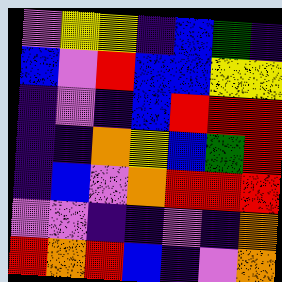[["violet", "yellow", "yellow", "indigo", "blue", "green", "indigo"], ["blue", "violet", "red", "blue", "blue", "yellow", "yellow"], ["indigo", "violet", "indigo", "blue", "red", "red", "red"], ["indigo", "indigo", "orange", "yellow", "blue", "green", "red"], ["indigo", "blue", "violet", "orange", "red", "red", "red"], ["violet", "violet", "indigo", "indigo", "violet", "indigo", "orange"], ["red", "orange", "red", "blue", "indigo", "violet", "orange"]]